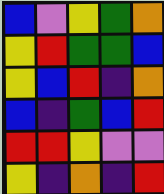[["blue", "violet", "yellow", "green", "orange"], ["yellow", "red", "green", "green", "blue"], ["yellow", "blue", "red", "indigo", "orange"], ["blue", "indigo", "green", "blue", "red"], ["red", "red", "yellow", "violet", "violet"], ["yellow", "indigo", "orange", "indigo", "red"]]